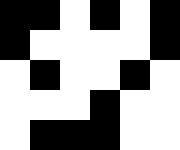[["black", "black", "white", "black", "white", "black"], ["black", "white", "white", "white", "white", "black"], ["white", "black", "white", "white", "black", "white"], ["white", "white", "white", "black", "white", "white"], ["white", "black", "black", "black", "white", "white"]]